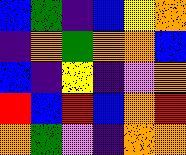[["blue", "green", "indigo", "blue", "yellow", "orange"], ["indigo", "orange", "green", "orange", "orange", "blue"], ["blue", "indigo", "yellow", "indigo", "violet", "orange"], ["red", "blue", "red", "blue", "orange", "red"], ["orange", "green", "violet", "indigo", "orange", "orange"]]